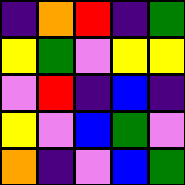[["indigo", "orange", "red", "indigo", "green"], ["yellow", "green", "violet", "yellow", "yellow"], ["violet", "red", "indigo", "blue", "indigo"], ["yellow", "violet", "blue", "green", "violet"], ["orange", "indigo", "violet", "blue", "green"]]